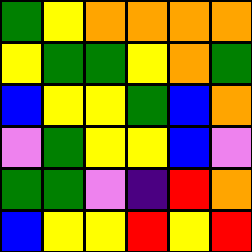[["green", "yellow", "orange", "orange", "orange", "orange"], ["yellow", "green", "green", "yellow", "orange", "green"], ["blue", "yellow", "yellow", "green", "blue", "orange"], ["violet", "green", "yellow", "yellow", "blue", "violet"], ["green", "green", "violet", "indigo", "red", "orange"], ["blue", "yellow", "yellow", "red", "yellow", "red"]]